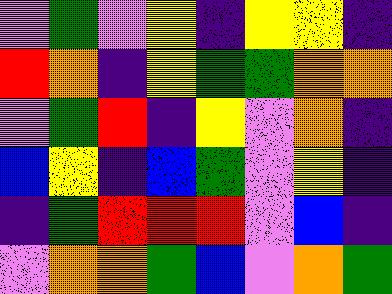[["violet", "green", "violet", "yellow", "indigo", "yellow", "yellow", "indigo"], ["red", "orange", "indigo", "yellow", "green", "green", "orange", "orange"], ["violet", "green", "red", "indigo", "yellow", "violet", "orange", "indigo"], ["blue", "yellow", "indigo", "blue", "green", "violet", "yellow", "indigo"], ["indigo", "green", "red", "red", "red", "violet", "blue", "indigo"], ["violet", "orange", "orange", "green", "blue", "violet", "orange", "green"]]